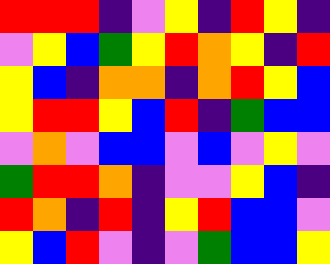[["red", "red", "red", "indigo", "violet", "yellow", "indigo", "red", "yellow", "indigo"], ["violet", "yellow", "blue", "green", "yellow", "red", "orange", "yellow", "indigo", "red"], ["yellow", "blue", "indigo", "orange", "orange", "indigo", "orange", "red", "yellow", "blue"], ["yellow", "red", "red", "yellow", "blue", "red", "indigo", "green", "blue", "blue"], ["violet", "orange", "violet", "blue", "blue", "violet", "blue", "violet", "yellow", "violet"], ["green", "red", "red", "orange", "indigo", "violet", "violet", "yellow", "blue", "indigo"], ["red", "orange", "indigo", "red", "indigo", "yellow", "red", "blue", "blue", "violet"], ["yellow", "blue", "red", "violet", "indigo", "violet", "green", "blue", "blue", "yellow"]]